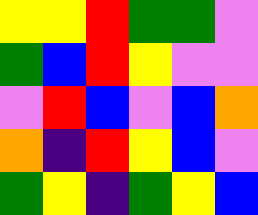[["yellow", "yellow", "red", "green", "green", "violet"], ["green", "blue", "red", "yellow", "violet", "violet"], ["violet", "red", "blue", "violet", "blue", "orange"], ["orange", "indigo", "red", "yellow", "blue", "violet"], ["green", "yellow", "indigo", "green", "yellow", "blue"]]